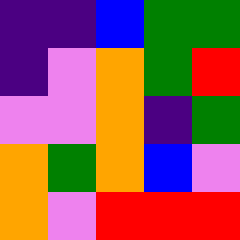[["indigo", "indigo", "blue", "green", "green"], ["indigo", "violet", "orange", "green", "red"], ["violet", "violet", "orange", "indigo", "green"], ["orange", "green", "orange", "blue", "violet"], ["orange", "violet", "red", "red", "red"]]